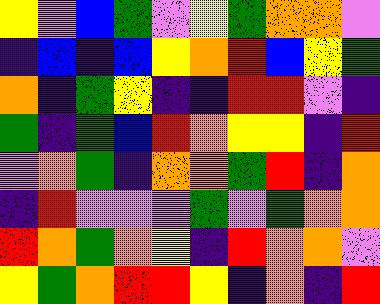[["yellow", "violet", "blue", "green", "violet", "yellow", "green", "orange", "orange", "violet"], ["indigo", "blue", "indigo", "blue", "yellow", "orange", "red", "blue", "yellow", "green"], ["orange", "indigo", "green", "yellow", "indigo", "indigo", "red", "red", "violet", "indigo"], ["green", "indigo", "green", "blue", "red", "orange", "yellow", "yellow", "indigo", "red"], ["violet", "orange", "green", "indigo", "orange", "orange", "green", "red", "indigo", "orange"], ["indigo", "red", "violet", "violet", "violet", "green", "violet", "green", "orange", "orange"], ["red", "orange", "green", "orange", "yellow", "indigo", "red", "orange", "orange", "violet"], ["yellow", "green", "orange", "red", "red", "yellow", "indigo", "orange", "indigo", "red"]]